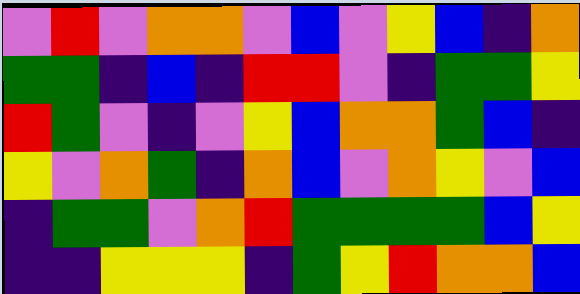[["violet", "red", "violet", "orange", "orange", "violet", "blue", "violet", "yellow", "blue", "indigo", "orange"], ["green", "green", "indigo", "blue", "indigo", "red", "red", "violet", "indigo", "green", "green", "yellow"], ["red", "green", "violet", "indigo", "violet", "yellow", "blue", "orange", "orange", "green", "blue", "indigo"], ["yellow", "violet", "orange", "green", "indigo", "orange", "blue", "violet", "orange", "yellow", "violet", "blue"], ["indigo", "green", "green", "violet", "orange", "red", "green", "green", "green", "green", "blue", "yellow"], ["indigo", "indigo", "yellow", "yellow", "yellow", "indigo", "green", "yellow", "red", "orange", "orange", "blue"]]